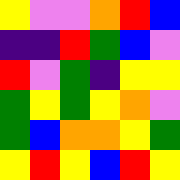[["yellow", "violet", "violet", "orange", "red", "blue"], ["indigo", "indigo", "red", "green", "blue", "violet"], ["red", "violet", "green", "indigo", "yellow", "yellow"], ["green", "yellow", "green", "yellow", "orange", "violet"], ["green", "blue", "orange", "orange", "yellow", "green"], ["yellow", "red", "yellow", "blue", "red", "yellow"]]